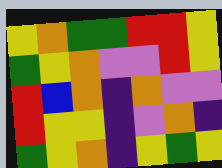[["yellow", "orange", "green", "green", "red", "red", "yellow"], ["green", "yellow", "orange", "violet", "violet", "red", "yellow"], ["red", "blue", "orange", "indigo", "orange", "violet", "violet"], ["red", "yellow", "yellow", "indigo", "violet", "orange", "indigo"], ["green", "yellow", "orange", "indigo", "yellow", "green", "yellow"]]